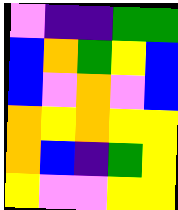[["violet", "indigo", "indigo", "green", "green"], ["blue", "orange", "green", "yellow", "blue"], ["blue", "violet", "orange", "violet", "blue"], ["orange", "yellow", "orange", "yellow", "yellow"], ["orange", "blue", "indigo", "green", "yellow"], ["yellow", "violet", "violet", "yellow", "yellow"]]